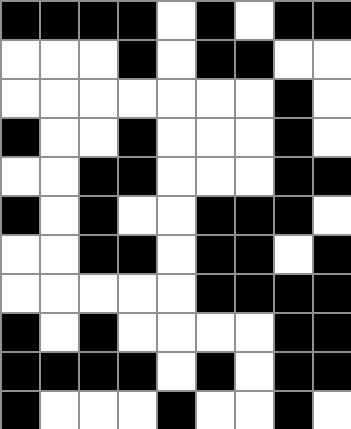[["black", "black", "black", "black", "white", "black", "white", "black", "black"], ["white", "white", "white", "black", "white", "black", "black", "white", "white"], ["white", "white", "white", "white", "white", "white", "white", "black", "white"], ["black", "white", "white", "black", "white", "white", "white", "black", "white"], ["white", "white", "black", "black", "white", "white", "white", "black", "black"], ["black", "white", "black", "white", "white", "black", "black", "black", "white"], ["white", "white", "black", "black", "white", "black", "black", "white", "black"], ["white", "white", "white", "white", "white", "black", "black", "black", "black"], ["black", "white", "black", "white", "white", "white", "white", "black", "black"], ["black", "black", "black", "black", "white", "black", "white", "black", "black"], ["black", "white", "white", "white", "black", "white", "white", "black", "white"]]